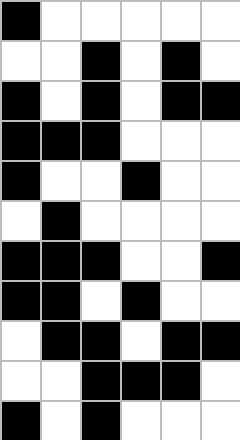[["black", "white", "white", "white", "white", "white"], ["white", "white", "black", "white", "black", "white"], ["black", "white", "black", "white", "black", "black"], ["black", "black", "black", "white", "white", "white"], ["black", "white", "white", "black", "white", "white"], ["white", "black", "white", "white", "white", "white"], ["black", "black", "black", "white", "white", "black"], ["black", "black", "white", "black", "white", "white"], ["white", "black", "black", "white", "black", "black"], ["white", "white", "black", "black", "black", "white"], ["black", "white", "black", "white", "white", "white"]]